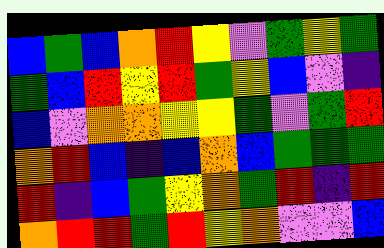[["blue", "green", "blue", "orange", "red", "yellow", "violet", "green", "yellow", "green"], ["green", "blue", "red", "yellow", "red", "green", "yellow", "blue", "violet", "indigo"], ["blue", "violet", "orange", "orange", "yellow", "yellow", "green", "violet", "green", "red"], ["orange", "red", "blue", "indigo", "blue", "orange", "blue", "green", "green", "green"], ["red", "indigo", "blue", "green", "yellow", "orange", "green", "red", "indigo", "red"], ["orange", "red", "red", "green", "red", "yellow", "orange", "violet", "violet", "blue"]]